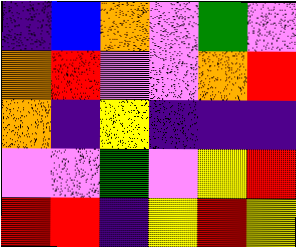[["indigo", "blue", "orange", "violet", "green", "violet"], ["orange", "red", "violet", "violet", "orange", "red"], ["orange", "indigo", "yellow", "indigo", "indigo", "indigo"], ["violet", "violet", "green", "violet", "yellow", "red"], ["red", "red", "indigo", "yellow", "red", "yellow"]]